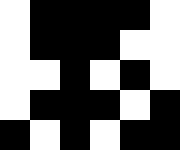[["white", "black", "black", "black", "black", "white"], ["white", "black", "black", "black", "white", "white"], ["white", "white", "black", "white", "black", "white"], ["white", "black", "black", "black", "white", "black"], ["black", "white", "black", "white", "black", "black"]]